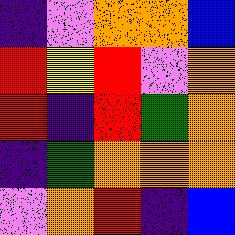[["indigo", "violet", "orange", "orange", "blue"], ["red", "yellow", "red", "violet", "orange"], ["red", "indigo", "red", "green", "orange"], ["indigo", "green", "orange", "orange", "orange"], ["violet", "orange", "red", "indigo", "blue"]]